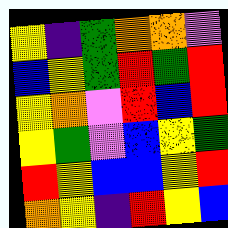[["yellow", "indigo", "green", "orange", "orange", "violet"], ["blue", "yellow", "green", "red", "green", "red"], ["yellow", "orange", "violet", "red", "blue", "red"], ["yellow", "green", "violet", "blue", "yellow", "green"], ["red", "yellow", "blue", "blue", "yellow", "red"], ["orange", "yellow", "indigo", "red", "yellow", "blue"]]